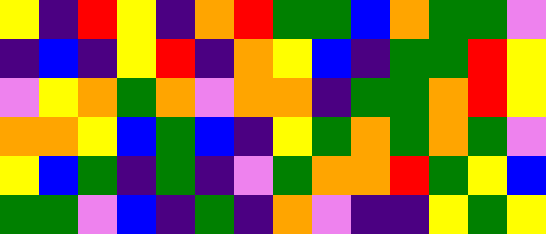[["yellow", "indigo", "red", "yellow", "indigo", "orange", "red", "green", "green", "blue", "orange", "green", "green", "violet"], ["indigo", "blue", "indigo", "yellow", "red", "indigo", "orange", "yellow", "blue", "indigo", "green", "green", "red", "yellow"], ["violet", "yellow", "orange", "green", "orange", "violet", "orange", "orange", "indigo", "green", "green", "orange", "red", "yellow"], ["orange", "orange", "yellow", "blue", "green", "blue", "indigo", "yellow", "green", "orange", "green", "orange", "green", "violet"], ["yellow", "blue", "green", "indigo", "green", "indigo", "violet", "green", "orange", "orange", "red", "green", "yellow", "blue"], ["green", "green", "violet", "blue", "indigo", "green", "indigo", "orange", "violet", "indigo", "indigo", "yellow", "green", "yellow"]]